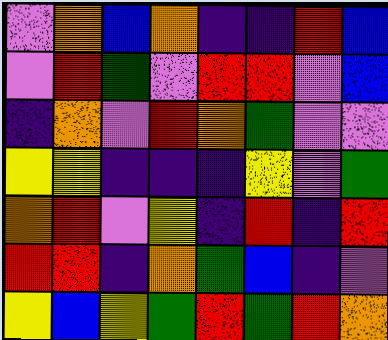[["violet", "orange", "blue", "orange", "indigo", "indigo", "red", "blue"], ["violet", "red", "green", "violet", "red", "red", "violet", "blue"], ["indigo", "orange", "violet", "red", "orange", "green", "violet", "violet"], ["yellow", "yellow", "indigo", "indigo", "indigo", "yellow", "violet", "green"], ["orange", "red", "violet", "yellow", "indigo", "red", "indigo", "red"], ["red", "red", "indigo", "orange", "green", "blue", "indigo", "violet"], ["yellow", "blue", "yellow", "green", "red", "green", "red", "orange"]]